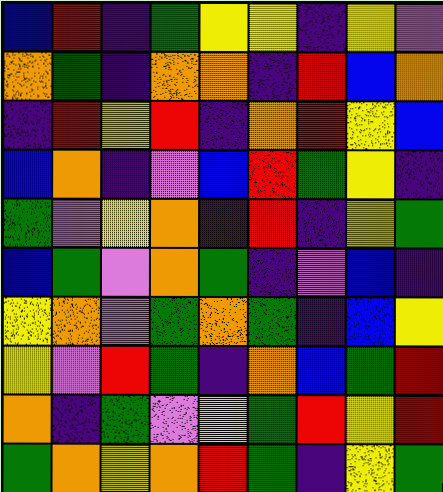[["blue", "red", "indigo", "green", "yellow", "yellow", "indigo", "yellow", "violet"], ["orange", "green", "indigo", "orange", "orange", "indigo", "red", "blue", "orange"], ["indigo", "red", "yellow", "red", "indigo", "orange", "red", "yellow", "blue"], ["blue", "orange", "indigo", "violet", "blue", "red", "green", "yellow", "indigo"], ["green", "violet", "yellow", "orange", "indigo", "red", "indigo", "yellow", "green"], ["blue", "green", "violet", "orange", "green", "indigo", "violet", "blue", "indigo"], ["yellow", "orange", "violet", "green", "orange", "green", "indigo", "blue", "yellow"], ["yellow", "violet", "red", "green", "indigo", "orange", "blue", "green", "red"], ["orange", "indigo", "green", "violet", "yellow", "green", "red", "yellow", "red"], ["green", "orange", "yellow", "orange", "red", "green", "indigo", "yellow", "green"]]